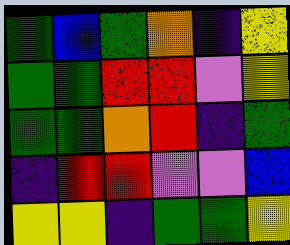[["green", "blue", "green", "orange", "indigo", "yellow"], ["green", "green", "red", "red", "violet", "yellow"], ["green", "green", "orange", "red", "indigo", "green"], ["indigo", "red", "red", "violet", "violet", "blue"], ["yellow", "yellow", "indigo", "green", "green", "yellow"]]